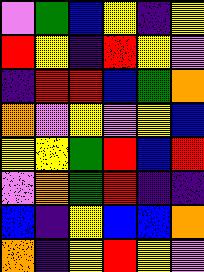[["violet", "green", "blue", "yellow", "indigo", "yellow"], ["red", "yellow", "indigo", "red", "yellow", "violet"], ["indigo", "red", "red", "blue", "green", "orange"], ["orange", "violet", "yellow", "violet", "yellow", "blue"], ["yellow", "yellow", "green", "red", "blue", "red"], ["violet", "orange", "green", "red", "indigo", "indigo"], ["blue", "indigo", "yellow", "blue", "blue", "orange"], ["orange", "indigo", "yellow", "red", "yellow", "violet"]]